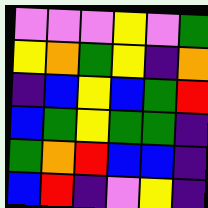[["violet", "violet", "violet", "yellow", "violet", "green"], ["yellow", "orange", "green", "yellow", "indigo", "orange"], ["indigo", "blue", "yellow", "blue", "green", "red"], ["blue", "green", "yellow", "green", "green", "indigo"], ["green", "orange", "red", "blue", "blue", "indigo"], ["blue", "red", "indigo", "violet", "yellow", "indigo"]]